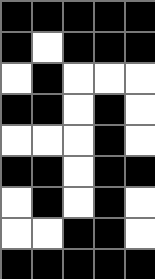[["black", "black", "black", "black", "black"], ["black", "white", "black", "black", "black"], ["white", "black", "white", "white", "white"], ["black", "black", "white", "black", "white"], ["white", "white", "white", "black", "white"], ["black", "black", "white", "black", "black"], ["white", "black", "white", "black", "white"], ["white", "white", "black", "black", "white"], ["black", "black", "black", "black", "black"]]